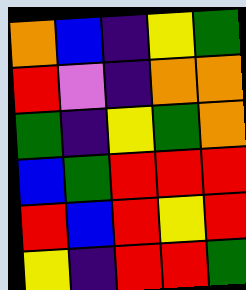[["orange", "blue", "indigo", "yellow", "green"], ["red", "violet", "indigo", "orange", "orange"], ["green", "indigo", "yellow", "green", "orange"], ["blue", "green", "red", "red", "red"], ["red", "blue", "red", "yellow", "red"], ["yellow", "indigo", "red", "red", "green"]]